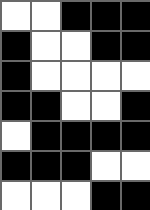[["white", "white", "black", "black", "black"], ["black", "white", "white", "black", "black"], ["black", "white", "white", "white", "white"], ["black", "black", "white", "white", "black"], ["white", "black", "black", "black", "black"], ["black", "black", "black", "white", "white"], ["white", "white", "white", "black", "black"]]